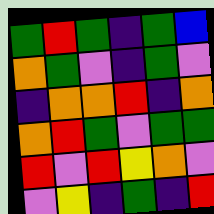[["green", "red", "green", "indigo", "green", "blue"], ["orange", "green", "violet", "indigo", "green", "violet"], ["indigo", "orange", "orange", "red", "indigo", "orange"], ["orange", "red", "green", "violet", "green", "green"], ["red", "violet", "red", "yellow", "orange", "violet"], ["violet", "yellow", "indigo", "green", "indigo", "red"]]